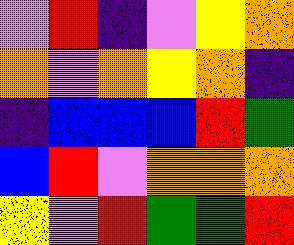[["violet", "red", "indigo", "violet", "yellow", "orange"], ["orange", "violet", "orange", "yellow", "orange", "indigo"], ["indigo", "blue", "blue", "blue", "red", "green"], ["blue", "red", "violet", "orange", "orange", "orange"], ["yellow", "violet", "red", "green", "green", "red"]]